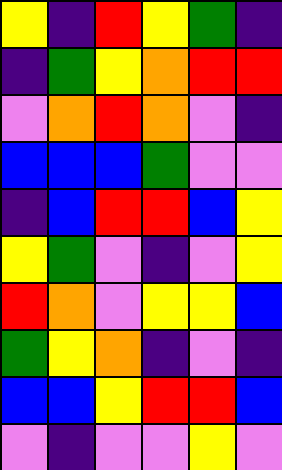[["yellow", "indigo", "red", "yellow", "green", "indigo"], ["indigo", "green", "yellow", "orange", "red", "red"], ["violet", "orange", "red", "orange", "violet", "indigo"], ["blue", "blue", "blue", "green", "violet", "violet"], ["indigo", "blue", "red", "red", "blue", "yellow"], ["yellow", "green", "violet", "indigo", "violet", "yellow"], ["red", "orange", "violet", "yellow", "yellow", "blue"], ["green", "yellow", "orange", "indigo", "violet", "indigo"], ["blue", "blue", "yellow", "red", "red", "blue"], ["violet", "indigo", "violet", "violet", "yellow", "violet"]]